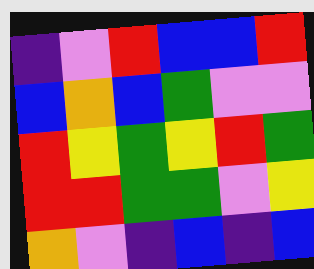[["indigo", "violet", "red", "blue", "blue", "red"], ["blue", "orange", "blue", "green", "violet", "violet"], ["red", "yellow", "green", "yellow", "red", "green"], ["red", "red", "green", "green", "violet", "yellow"], ["orange", "violet", "indigo", "blue", "indigo", "blue"]]